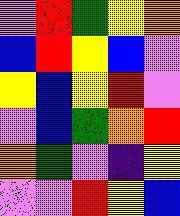[["violet", "red", "green", "yellow", "orange"], ["blue", "red", "yellow", "blue", "violet"], ["yellow", "blue", "yellow", "red", "violet"], ["violet", "blue", "green", "orange", "red"], ["orange", "green", "violet", "indigo", "yellow"], ["violet", "violet", "red", "yellow", "blue"]]